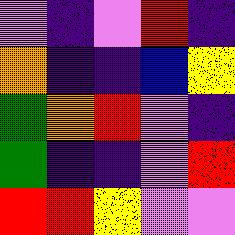[["violet", "indigo", "violet", "red", "indigo"], ["orange", "indigo", "indigo", "blue", "yellow"], ["green", "orange", "red", "violet", "indigo"], ["green", "indigo", "indigo", "violet", "red"], ["red", "red", "yellow", "violet", "violet"]]